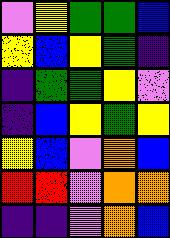[["violet", "yellow", "green", "green", "blue"], ["yellow", "blue", "yellow", "green", "indigo"], ["indigo", "green", "green", "yellow", "violet"], ["indigo", "blue", "yellow", "green", "yellow"], ["yellow", "blue", "violet", "orange", "blue"], ["red", "red", "violet", "orange", "orange"], ["indigo", "indigo", "violet", "orange", "blue"]]